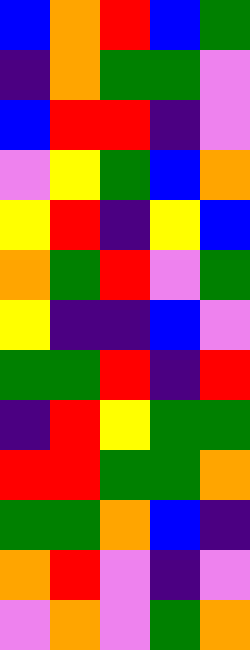[["blue", "orange", "red", "blue", "green"], ["indigo", "orange", "green", "green", "violet"], ["blue", "red", "red", "indigo", "violet"], ["violet", "yellow", "green", "blue", "orange"], ["yellow", "red", "indigo", "yellow", "blue"], ["orange", "green", "red", "violet", "green"], ["yellow", "indigo", "indigo", "blue", "violet"], ["green", "green", "red", "indigo", "red"], ["indigo", "red", "yellow", "green", "green"], ["red", "red", "green", "green", "orange"], ["green", "green", "orange", "blue", "indigo"], ["orange", "red", "violet", "indigo", "violet"], ["violet", "orange", "violet", "green", "orange"]]